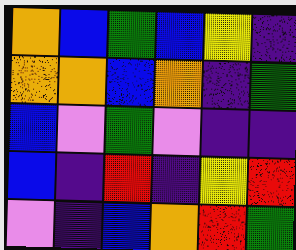[["orange", "blue", "green", "blue", "yellow", "indigo"], ["orange", "orange", "blue", "orange", "indigo", "green"], ["blue", "violet", "green", "violet", "indigo", "indigo"], ["blue", "indigo", "red", "indigo", "yellow", "red"], ["violet", "indigo", "blue", "orange", "red", "green"]]